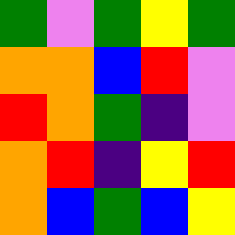[["green", "violet", "green", "yellow", "green"], ["orange", "orange", "blue", "red", "violet"], ["red", "orange", "green", "indigo", "violet"], ["orange", "red", "indigo", "yellow", "red"], ["orange", "blue", "green", "blue", "yellow"]]